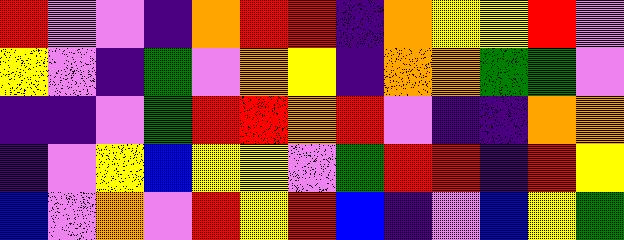[["red", "violet", "violet", "indigo", "orange", "red", "red", "indigo", "orange", "yellow", "yellow", "red", "violet"], ["yellow", "violet", "indigo", "green", "violet", "orange", "yellow", "indigo", "orange", "orange", "green", "green", "violet"], ["indigo", "indigo", "violet", "green", "red", "red", "orange", "red", "violet", "indigo", "indigo", "orange", "orange"], ["indigo", "violet", "yellow", "blue", "yellow", "yellow", "violet", "green", "red", "red", "indigo", "red", "yellow"], ["blue", "violet", "orange", "violet", "red", "yellow", "red", "blue", "indigo", "violet", "blue", "yellow", "green"]]